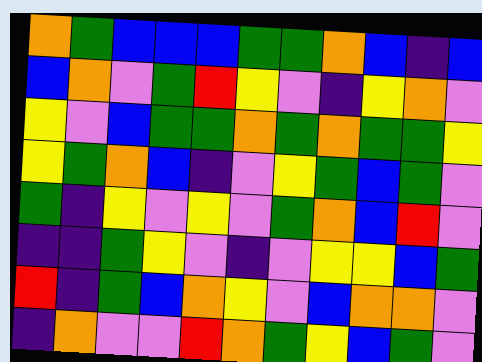[["orange", "green", "blue", "blue", "blue", "green", "green", "orange", "blue", "indigo", "blue"], ["blue", "orange", "violet", "green", "red", "yellow", "violet", "indigo", "yellow", "orange", "violet"], ["yellow", "violet", "blue", "green", "green", "orange", "green", "orange", "green", "green", "yellow"], ["yellow", "green", "orange", "blue", "indigo", "violet", "yellow", "green", "blue", "green", "violet"], ["green", "indigo", "yellow", "violet", "yellow", "violet", "green", "orange", "blue", "red", "violet"], ["indigo", "indigo", "green", "yellow", "violet", "indigo", "violet", "yellow", "yellow", "blue", "green"], ["red", "indigo", "green", "blue", "orange", "yellow", "violet", "blue", "orange", "orange", "violet"], ["indigo", "orange", "violet", "violet", "red", "orange", "green", "yellow", "blue", "green", "violet"]]